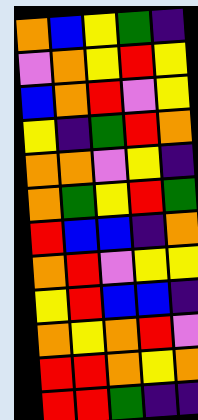[["orange", "blue", "yellow", "green", "indigo"], ["violet", "orange", "yellow", "red", "yellow"], ["blue", "orange", "red", "violet", "yellow"], ["yellow", "indigo", "green", "red", "orange"], ["orange", "orange", "violet", "yellow", "indigo"], ["orange", "green", "yellow", "red", "green"], ["red", "blue", "blue", "indigo", "orange"], ["orange", "red", "violet", "yellow", "yellow"], ["yellow", "red", "blue", "blue", "indigo"], ["orange", "yellow", "orange", "red", "violet"], ["red", "red", "orange", "yellow", "orange"], ["red", "red", "green", "indigo", "indigo"]]